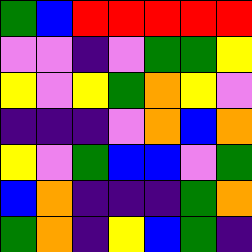[["green", "blue", "red", "red", "red", "red", "red"], ["violet", "violet", "indigo", "violet", "green", "green", "yellow"], ["yellow", "violet", "yellow", "green", "orange", "yellow", "violet"], ["indigo", "indigo", "indigo", "violet", "orange", "blue", "orange"], ["yellow", "violet", "green", "blue", "blue", "violet", "green"], ["blue", "orange", "indigo", "indigo", "indigo", "green", "orange"], ["green", "orange", "indigo", "yellow", "blue", "green", "indigo"]]